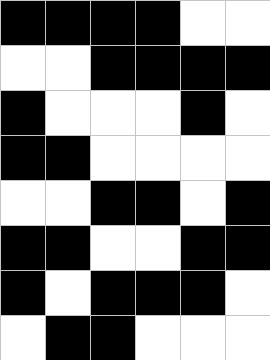[["black", "black", "black", "black", "white", "white"], ["white", "white", "black", "black", "black", "black"], ["black", "white", "white", "white", "black", "white"], ["black", "black", "white", "white", "white", "white"], ["white", "white", "black", "black", "white", "black"], ["black", "black", "white", "white", "black", "black"], ["black", "white", "black", "black", "black", "white"], ["white", "black", "black", "white", "white", "white"]]